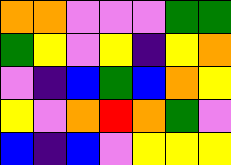[["orange", "orange", "violet", "violet", "violet", "green", "green"], ["green", "yellow", "violet", "yellow", "indigo", "yellow", "orange"], ["violet", "indigo", "blue", "green", "blue", "orange", "yellow"], ["yellow", "violet", "orange", "red", "orange", "green", "violet"], ["blue", "indigo", "blue", "violet", "yellow", "yellow", "yellow"]]